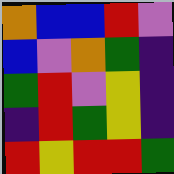[["orange", "blue", "blue", "red", "violet"], ["blue", "violet", "orange", "green", "indigo"], ["green", "red", "violet", "yellow", "indigo"], ["indigo", "red", "green", "yellow", "indigo"], ["red", "yellow", "red", "red", "green"]]